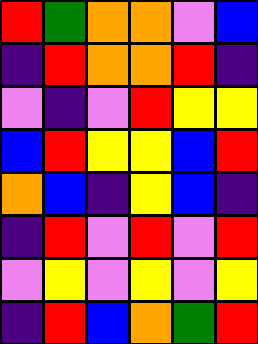[["red", "green", "orange", "orange", "violet", "blue"], ["indigo", "red", "orange", "orange", "red", "indigo"], ["violet", "indigo", "violet", "red", "yellow", "yellow"], ["blue", "red", "yellow", "yellow", "blue", "red"], ["orange", "blue", "indigo", "yellow", "blue", "indigo"], ["indigo", "red", "violet", "red", "violet", "red"], ["violet", "yellow", "violet", "yellow", "violet", "yellow"], ["indigo", "red", "blue", "orange", "green", "red"]]